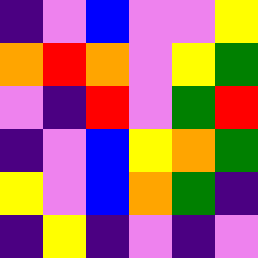[["indigo", "violet", "blue", "violet", "violet", "yellow"], ["orange", "red", "orange", "violet", "yellow", "green"], ["violet", "indigo", "red", "violet", "green", "red"], ["indigo", "violet", "blue", "yellow", "orange", "green"], ["yellow", "violet", "blue", "orange", "green", "indigo"], ["indigo", "yellow", "indigo", "violet", "indigo", "violet"]]